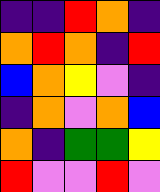[["indigo", "indigo", "red", "orange", "indigo"], ["orange", "red", "orange", "indigo", "red"], ["blue", "orange", "yellow", "violet", "indigo"], ["indigo", "orange", "violet", "orange", "blue"], ["orange", "indigo", "green", "green", "yellow"], ["red", "violet", "violet", "red", "violet"]]